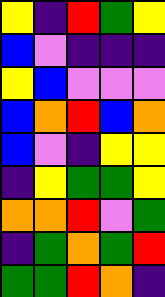[["yellow", "indigo", "red", "green", "yellow"], ["blue", "violet", "indigo", "indigo", "indigo"], ["yellow", "blue", "violet", "violet", "violet"], ["blue", "orange", "red", "blue", "orange"], ["blue", "violet", "indigo", "yellow", "yellow"], ["indigo", "yellow", "green", "green", "yellow"], ["orange", "orange", "red", "violet", "green"], ["indigo", "green", "orange", "green", "red"], ["green", "green", "red", "orange", "indigo"]]